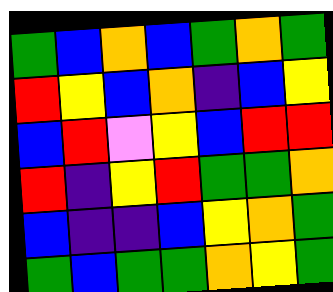[["green", "blue", "orange", "blue", "green", "orange", "green"], ["red", "yellow", "blue", "orange", "indigo", "blue", "yellow"], ["blue", "red", "violet", "yellow", "blue", "red", "red"], ["red", "indigo", "yellow", "red", "green", "green", "orange"], ["blue", "indigo", "indigo", "blue", "yellow", "orange", "green"], ["green", "blue", "green", "green", "orange", "yellow", "green"]]